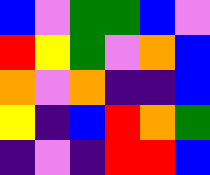[["blue", "violet", "green", "green", "blue", "violet"], ["red", "yellow", "green", "violet", "orange", "blue"], ["orange", "violet", "orange", "indigo", "indigo", "blue"], ["yellow", "indigo", "blue", "red", "orange", "green"], ["indigo", "violet", "indigo", "red", "red", "blue"]]